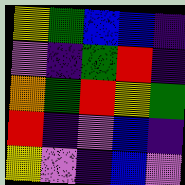[["yellow", "green", "blue", "blue", "indigo"], ["violet", "indigo", "green", "red", "indigo"], ["orange", "green", "red", "yellow", "green"], ["red", "indigo", "violet", "blue", "indigo"], ["yellow", "violet", "indigo", "blue", "violet"]]